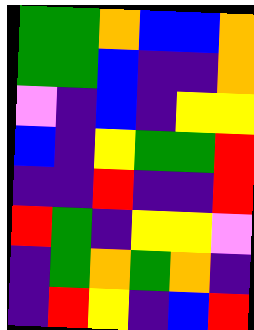[["green", "green", "orange", "blue", "blue", "orange"], ["green", "green", "blue", "indigo", "indigo", "orange"], ["violet", "indigo", "blue", "indigo", "yellow", "yellow"], ["blue", "indigo", "yellow", "green", "green", "red"], ["indigo", "indigo", "red", "indigo", "indigo", "red"], ["red", "green", "indigo", "yellow", "yellow", "violet"], ["indigo", "green", "orange", "green", "orange", "indigo"], ["indigo", "red", "yellow", "indigo", "blue", "red"]]